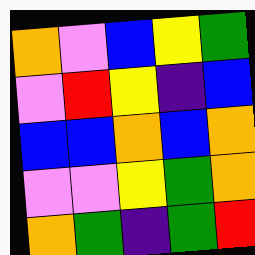[["orange", "violet", "blue", "yellow", "green"], ["violet", "red", "yellow", "indigo", "blue"], ["blue", "blue", "orange", "blue", "orange"], ["violet", "violet", "yellow", "green", "orange"], ["orange", "green", "indigo", "green", "red"]]